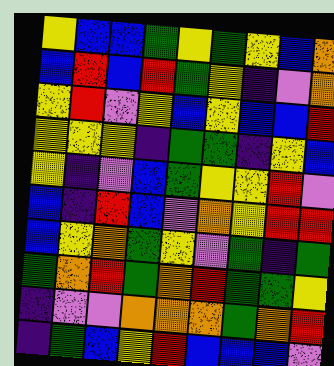[["yellow", "blue", "blue", "green", "yellow", "green", "yellow", "blue", "orange"], ["blue", "red", "blue", "red", "green", "yellow", "indigo", "violet", "orange"], ["yellow", "red", "violet", "yellow", "blue", "yellow", "blue", "blue", "red"], ["yellow", "yellow", "yellow", "indigo", "green", "green", "indigo", "yellow", "blue"], ["yellow", "indigo", "violet", "blue", "green", "yellow", "yellow", "red", "violet"], ["blue", "indigo", "red", "blue", "violet", "orange", "yellow", "red", "red"], ["blue", "yellow", "orange", "green", "yellow", "violet", "green", "indigo", "green"], ["green", "orange", "red", "green", "orange", "red", "green", "green", "yellow"], ["indigo", "violet", "violet", "orange", "orange", "orange", "green", "orange", "red"], ["indigo", "green", "blue", "yellow", "red", "blue", "blue", "blue", "violet"]]